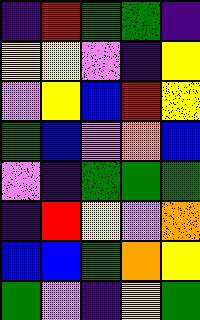[["indigo", "red", "green", "green", "indigo"], ["yellow", "yellow", "violet", "indigo", "yellow"], ["violet", "yellow", "blue", "red", "yellow"], ["green", "blue", "violet", "orange", "blue"], ["violet", "indigo", "green", "green", "green"], ["indigo", "red", "yellow", "violet", "orange"], ["blue", "blue", "green", "orange", "yellow"], ["green", "violet", "indigo", "yellow", "green"]]